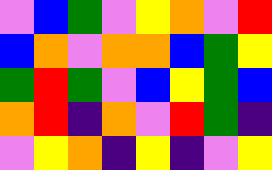[["violet", "blue", "green", "violet", "yellow", "orange", "violet", "red"], ["blue", "orange", "violet", "orange", "orange", "blue", "green", "yellow"], ["green", "red", "green", "violet", "blue", "yellow", "green", "blue"], ["orange", "red", "indigo", "orange", "violet", "red", "green", "indigo"], ["violet", "yellow", "orange", "indigo", "yellow", "indigo", "violet", "yellow"]]